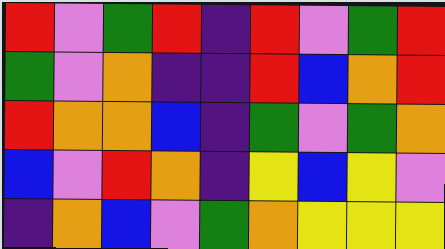[["red", "violet", "green", "red", "indigo", "red", "violet", "green", "red"], ["green", "violet", "orange", "indigo", "indigo", "red", "blue", "orange", "red"], ["red", "orange", "orange", "blue", "indigo", "green", "violet", "green", "orange"], ["blue", "violet", "red", "orange", "indigo", "yellow", "blue", "yellow", "violet"], ["indigo", "orange", "blue", "violet", "green", "orange", "yellow", "yellow", "yellow"]]